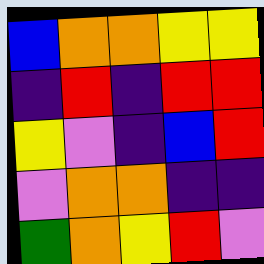[["blue", "orange", "orange", "yellow", "yellow"], ["indigo", "red", "indigo", "red", "red"], ["yellow", "violet", "indigo", "blue", "red"], ["violet", "orange", "orange", "indigo", "indigo"], ["green", "orange", "yellow", "red", "violet"]]